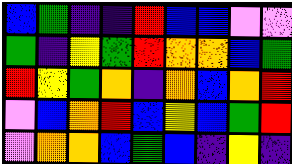[["blue", "green", "indigo", "indigo", "red", "blue", "blue", "violet", "violet"], ["green", "indigo", "yellow", "green", "red", "orange", "orange", "blue", "green"], ["red", "yellow", "green", "orange", "indigo", "orange", "blue", "orange", "red"], ["violet", "blue", "orange", "red", "blue", "yellow", "blue", "green", "red"], ["violet", "orange", "orange", "blue", "green", "blue", "indigo", "yellow", "indigo"]]